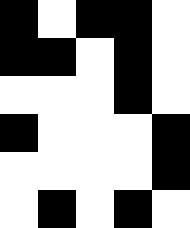[["black", "white", "black", "black", "white"], ["black", "black", "white", "black", "white"], ["white", "white", "white", "black", "white"], ["black", "white", "white", "white", "black"], ["white", "white", "white", "white", "black"], ["white", "black", "white", "black", "white"]]